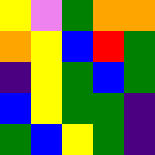[["yellow", "violet", "green", "orange", "orange"], ["orange", "yellow", "blue", "red", "green"], ["indigo", "yellow", "green", "blue", "green"], ["blue", "yellow", "green", "green", "indigo"], ["green", "blue", "yellow", "green", "indigo"]]